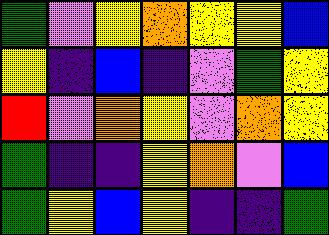[["green", "violet", "yellow", "orange", "yellow", "yellow", "blue"], ["yellow", "indigo", "blue", "indigo", "violet", "green", "yellow"], ["red", "violet", "orange", "yellow", "violet", "orange", "yellow"], ["green", "indigo", "indigo", "yellow", "orange", "violet", "blue"], ["green", "yellow", "blue", "yellow", "indigo", "indigo", "green"]]